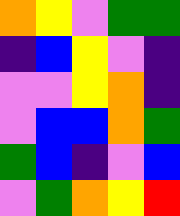[["orange", "yellow", "violet", "green", "green"], ["indigo", "blue", "yellow", "violet", "indigo"], ["violet", "violet", "yellow", "orange", "indigo"], ["violet", "blue", "blue", "orange", "green"], ["green", "blue", "indigo", "violet", "blue"], ["violet", "green", "orange", "yellow", "red"]]